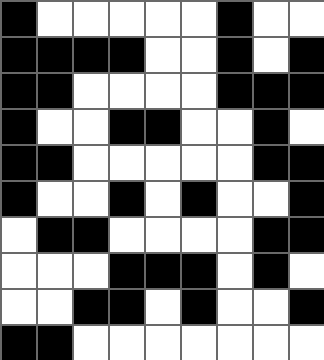[["black", "white", "white", "white", "white", "white", "black", "white", "white"], ["black", "black", "black", "black", "white", "white", "black", "white", "black"], ["black", "black", "white", "white", "white", "white", "black", "black", "black"], ["black", "white", "white", "black", "black", "white", "white", "black", "white"], ["black", "black", "white", "white", "white", "white", "white", "black", "black"], ["black", "white", "white", "black", "white", "black", "white", "white", "black"], ["white", "black", "black", "white", "white", "white", "white", "black", "black"], ["white", "white", "white", "black", "black", "black", "white", "black", "white"], ["white", "white", "black", "black", "white", "black", "white", "white", "black"], ["black", "black", "white", "white", "white", "white", "white", "white", "white"]]